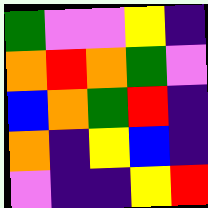[["green", "violet", "violet", "yellow", "indigo"], ["orange", "red", "orange", "green", "violet"], ["blue", "orange", "green", "red", "indigo"], ["orange", "indigo", "yellow", "blue", "indigo"], ["violet", "indigo", "indigo", "yellow", "red"]]